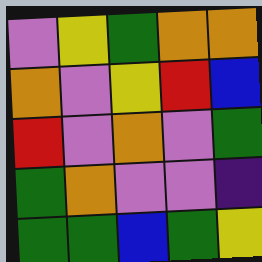[["violet", "yellow", "green", "orange", "orange"], ["orange", "violet", "yellow", "red", "blue"], ["red", "violet", "orange", "violet", "green"], ["green", "orange", "violet", "violet", "indigo"], ["green", "green", "blue", "green", "yellow"]]